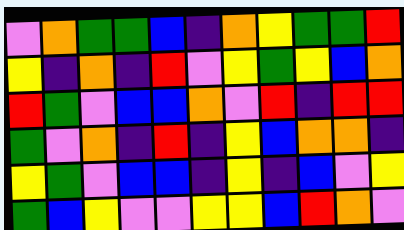[["violet", "orange", "green", "green", "blue", "indigo", "orange", "yellow", "green", "green", "red"], ["yellow", "indigo", "orange", "indigo", "red", "violet", "yellow", "green", "yellow", "blue", "orange"], ["red", "green", "violet", "blue", "blue", "orange", "violet", "red", "indigo", "red", "red"], ["green", "violet", "orange", "indigo", "red", "indigo", "yellow", "blue", "orange", "orange", "indigo"], ["yellow", "green", "violet", "blue", "blue", "indigo", "yellow", "indigo", "blue", "violet", "yellow"], ["green", "blue", "yellow", "violet", "violet", "yellow", "yellow", "blue", "red", "orange", "violet"]]